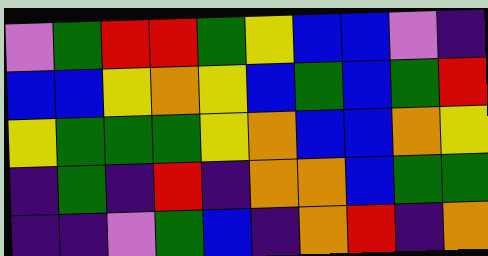[["violet", "green", "red", "red", "green", "yellow", "blue", "blue", "violet", "indigo"], ["blue", "blue", "yellow", "orange", "yellow", "blue", "green", "blue", "green", "red"], ["yellow", "green", "green", "green", "yellow", "orange", "blue", "blue", "orange", "yellow"], ["indigo", "green", "indigo", "red", "indigo", "orange", "orange", "blue", "green", "green"], ["indigo", "indigo", "violet", "green", "blue", "indigo", "orange", "red", "indigo", "orange"]]